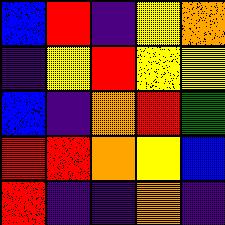[["blue", "red", "indigo", "yellow", "orange"], ["indigo", "yellow", "red", "yellow", "yellow"], ["blue", "indigo", "orange", "red", "green"], ["red", "red", "orange", "yellow", "blue"], ["red", "indigo", "indigo", "orange", "indigo"]]